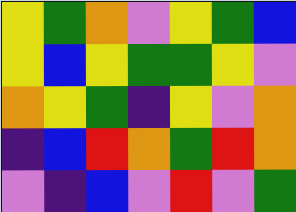[["yellow", "green", "orange", "violet", "yellow", "green", "blue"], ["yellow", "blue", "yellow", "green", "green", "yellow", "violet"], ["orange", "yellow", "green", "indigo", "yellow", "violet", "orange"], ["indigo", "blue", "red", "orange", "green", "red", "orange"], ["violet", "indigo", "blue", "violet", "red", "violet", "green"]]